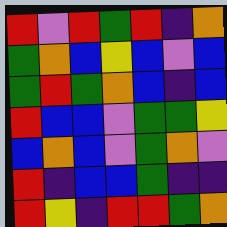[["red", "violet", "red", "green", "red", "indigo", "orange"], ["green", "orange", "blue", "yellow", "blue", "violet", "blue"], ["green", "red", "green", "orange", "blue", "indigo", "blue"], ["red", "blue", "blue", "violet", "green", "green", "yellow"], ["blue", "orange", "blue", "violet", "green", "orange", "violet"], ["red", "indigo", "blue", "blue", "green", "indigo", "indigo"], ["red", "yellow", "indigo", "red", "red", "green", "orange"]]